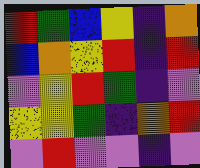[["red", "green", "blue", "yellow", "indigo", "orange"], ["blue", "orange", "yellow", "red", "indigo", "red"], ["violet", "yellow", "red", "green", "indigo", "violet"], ["yellow", "yellow", "green", "indigo", "orange", "red"], ["violet", "red", "violet", "violet", "indigo", "violet"]]